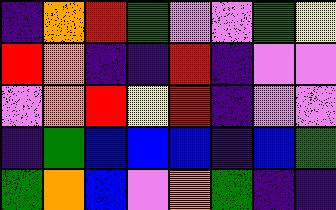[["indigo", "orange", "red", "green", "violet", "violet", "green", "yellow"], ["red", "orange", "indigo", "indigo", "red", "indigo", "violet", "violet"], ["violet", "orange", "red", "yellow", "red", "indigo", "violet", "violet"], ["indigo", "green", "blue", "blue", "blue", "indigo", "blue", "green"], ["green", "orange", "blue", "violet", "orange", "green", "indigo", "indigo"]]